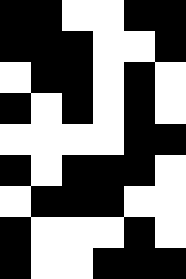[["black", "black", "white", "white", "black", "black"], ["black", "black", "black", "white", "white", "black"], ["white", "black", "black", "white", "black", "white"], ["black", "white", "black", "white", "black", "white"], ["white", "white", "white", "white", "black", "black"], ["black", "white", "black", "black", "black", "white"], ["white", "black", "black", "black", "white", "white"], ["black", "white", "white", "white", "black", "white"], ["black", "white", "white", "black", "black", "black"]]